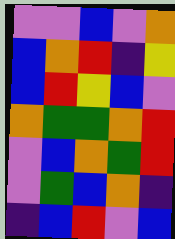[["violet", "violet", "blue", "violet", "orange"], ["blue", "orange", "red", "indigo", "yellow"], ["blue", "red", "yellow", "blue", "violet"], ["orange", "green", "green", "orange", "red"], ["violet", "blue", "orange", "green", "red"], ["violet", "green", "blue", "orange", "indigo"], ["indigo", "blue", "red", "violet", "blue"]]